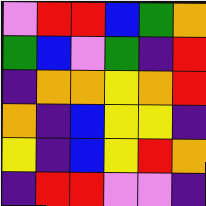[["violet", "red", "red", "blue", "green", "orange"], ["green", "blue", "violet", "green", "indigo", "red"], ["indigo", "orange", "orange", "yellow", "orange", "red"], ["orange", "indigo", "blue", "yellow", "yellow", "indigo"], ["yellow", "indigo", "blue", "yellow", "red", "orange"], ["indigo", "red", "red", "violet", "violet", "indigo"]]